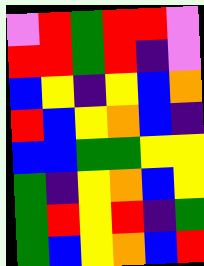[["violet", "red", "green", "red", "red", "violet"], ["red", "red", "green", "red", "indigo", "violet"], ["blue", "yellow", "indigo", "yellow", "blue", "orange"], ["red", "blue", "yellow", "orange", "blue", "indigo"], ["blue", "blue", "green", "green", "yellow", "yellow"], ["green", "indigo", "yellow", "orange", "blue", "yellow"], ["green", "red", "yellow", "red", "indigo", "green"], ["green", "blue", "yellow", "orange", "blue", "red"]]